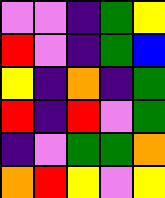[["violet", "violet", "indigo", "green", "yellow"], ["red", "violet", "indigo", "green", "blue"], ["yellow", "indigo", "orange", "indigo", "green"], ["red", "indigo", "red", "violet", "green"], ["indigo", "violet", "green", "green", "orange"], ["orange", "red", "yellow", "violet", "yellow"]]